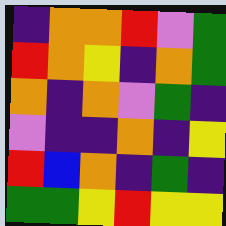[["indigo", "orange", "orange", "red", "violet", "green"], ["red", "orange", "yellow", "indigo", "orange", "green"], ["orange", "indigo", "orange", "violet", "green", "indigo"], ["violet", "indigo", "indigo", "orange", "indigo", "yellow"], ["red", "blue", "orange", "indigo", "green", "indigo"], ["green", "green", "yellow", "red", "yellow", "yellow"]]